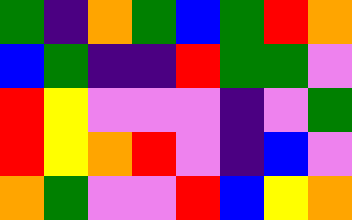[["green", "indigo", "orange", "green", "blue", "green", "red", "orange"], ["blue", "green", "indigo", "indigo", "red", "green", "green", "violet"], ["red", "yellow", "violet", "violet", "violet", "indigo", "violet", "green"], ["red", "yellow", "orange", "red", "violet", "indigo", "blue", "violet"], ["orange", "green", "violet", "violet", "red", "blue", "yellow", "orange"]]